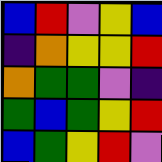[["blue", "red", "violet", "yellow", "blue"], ["indigo", "orange", "yellow", "yellow", "red"], ["orange", "green", "green", "violet", "indigo"], ["green", "blue", "green", "yellow", "red"], ["blue", "green", "yellow", "red", "violet"]]